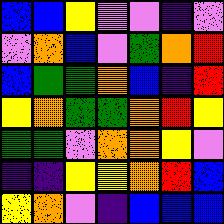[["blue", "blue", "yellow", "violet", "violet", "indigo", "violet"], ["violet", "orange", "blue", "violet", "green", "orange", "red"], ["blue", "green", "green", "orange", "blue", "indigo", "red"], ["yellow", "orange", "green", "green", "orange", "red", "yellow"], ["green", "green", "violet", "orange", "orange", "yellow", "violet"], ["indigo", "indigo", "yellow", "yellow", "orange", "red", "blue"], ["yellow", "orange", "violet", "indigo", "blue", "blue", "blue"]]